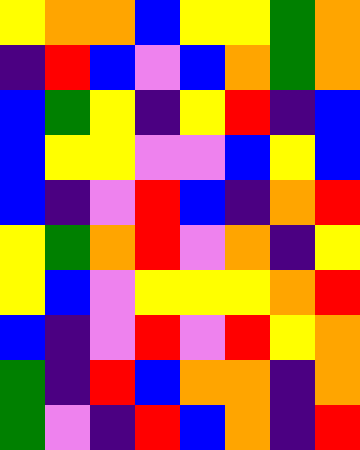[["yellow", "orange", "orange", "blue", "yellow", "yellow", "green", "orange"], ["indigo", "red", "blue", "violet", "blue", "orange", "green", "orange"], ["blue", "green", "yellow", "indigo", "yellow", "red", "indigo", "blue"], ["blue", "yellow", "yellow", "violet", "violet", "blue", "yellow", "blue"], ["blue", "indigo", "violet", "red", "blue", "indigo", "orange", "red"], ["yellow", "green", "orange", "red", "violet", "orange", "indigo", "yellow"], ["yellow", "blue", "violet", "yellow", "yellow", "yellow", "orange", "red"], ["blue", "indigo", "violet", "red", "violet", "red", "yellow", "orange"], ["green", "indigo", "red", "blue", "orange", "orange", "indigo", "orange"], ["green", "violet", "indigo", "red", "blue", "orange", "indigo", "red"]]